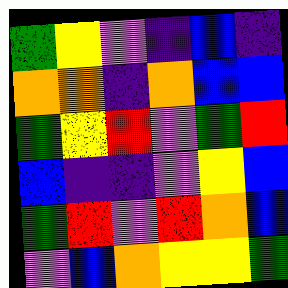[["green", "yellow", "violet", "indigo", "blue", "indigo"], ["orange", "orange", "indigo", "orange", "blue", "blue"], ["green", "yellow", "red", "violet", "green", "red"], ["blue", "indigo", "indigo", "violet", "yellow", "blue"], ["green", "red", "violet", "red", "orange", "blue"], ["violet", "blue", "orange", "yellow", "yellow", "green"]]